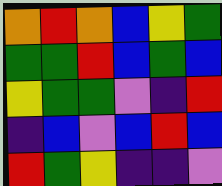[["orange", "red", "orange", "blue", "yellow", "green"], ["green", "green", "red", "blue", "green", "blue"], ["yellow", "green", "green", "violet", "indigo", "red"], ["indigo", "blue", "violet", "blue", "red", "blue"], ["red", "green", "yellow", "indigo", "indigo", "violet"]]